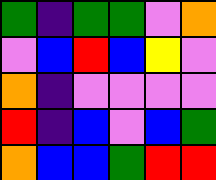[["green", "indigo", "green", "green", "violet", "orange"], ["violet", "blue", "red", "blue", "yellow", "violet"], ["orange", "indigo", "violet", "violet", "violet", "violet"], ["red", "indigo", "blue", "violet", "blue", "green"], ["orange", "blue", "blue", "green", "red", "red"]]